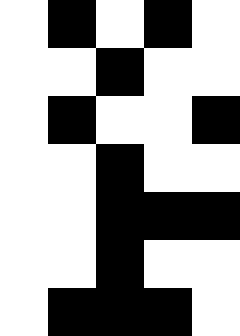[["white", "black", "white", "black", "white"], ["white", "white", "black", "white", "white"], ["white", "black", "white", "white", "black"], ["white", "white", "black", "white", "white"], ["white", "white", "black", "black", "black"], ["white", "white", "black", "white", "white"], ["white", "black", "black", "black", "white"]]